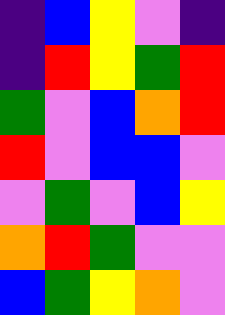[["indigo", "blue", "yellow", "violet", "indigo"], ["indigo", "red", "yellow", "green", "red"], ["green", "violet", "blue", "orange", "red"], ["red", "violet", "blue", "blue", "violet"], ["violet", "green", "violet", "blue", "yellow"], ["orange", "red", "green", "violet", "violet"], ["blue", "green", "yellow", "orange", "violet"]]